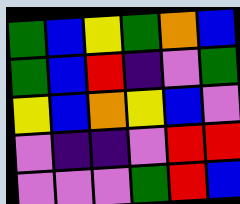[["green", "blue", "yellow", "green", "orange", "blue"], ["green", "blue", "red", "indigo", "violet", "green"], ["yellow", "blue", "orange", "yellow", "blue", "violet"], ["violet", "indigo", "indigo", "violet", "red", "red"], ["violet", "violet", "violet", "green", "red", "blue"]]